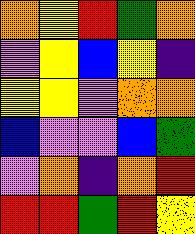[["orange", "yellow", "red", "green", "orange"], ["violet", "yellow", "blue", "yellow", "indigo"], ["yellow", "yellow", "violet", "orange", "orange"], ["blue", "violet", "violet", "blue", "green"], ["violet", "orange", "indigo", "orange", "red"], ["red", "red", "green", "red", "yellow"]]